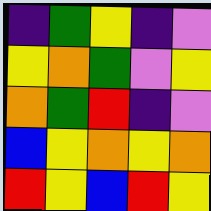[["indigo", "green", "yellow", "indigo", "violet"], ["yellow", "orange", "green", "violet", "yellow"], ["orange", "green", "red", "indigo", "violet"], ["blue", "yellow", "orange", "yellow", "orange"], ["red", "yellow", "blue", "red", "yellow"]]